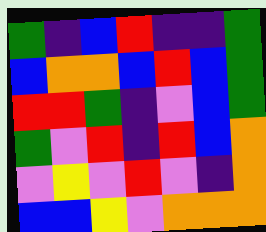[["green", "indigo", "blue", "red", "indigo", "indigo", "green"], ["blue", "orange", "orange", "blue", "red", "blue", "green"], ["red", "red", "green", "indigo", "violet", "blue", "green"], ["green", "violet", "red", "indigo", "red", "blue", "orange"], ["violet", "yellow", "violet", "red", "violet", "indigo", "orange"], ["blue", "blue", "yellow", "violet", "orange", "orange", "orange"]]